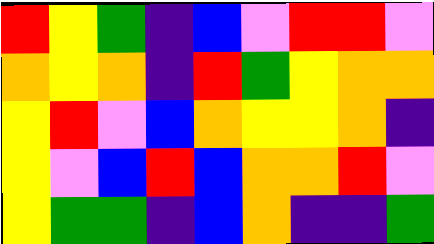[["red", "yellow", "green", "indigo", "blue", "violet", "red", "red", "violet"], ["orange", "yellow", "orange", "indigo", "red", "green", "yellow", "orange", "orange"], ["yellow", "red", "violet", "blue", "orange", "yellow", "yellow", "orange", "indigo"], ["yellow", "violet", "blue", "red", "blue", "orange", "orange", "red", "violet"], ["yellow", "green", "green", "indigo", "blue", "orange", "indigo", "indigo", "green"]]